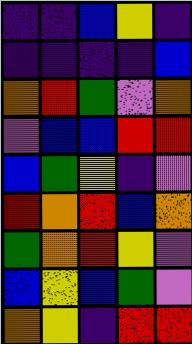[["indigo", "indigo", "blue", "yellow", "indigo"], ["indigo", "indigo", "indigo", "indigo", "blue"], ["orange", "red", "green", "violet", "orange"], ["violet", "blue", "blue", "red", "red"], ["blue", "green", "yellow", "indigo", "violet"], ["red", "orange", "red", "blue", "orange"], ["green", "orange", "red", "yellow", "violet"], ["blue", "yellow", "blue", "green", "violet"], ["orange", "yellow", "indigo", "red", "red"]]